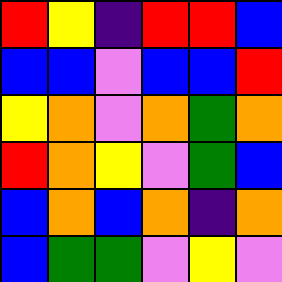[["red", "yellow", "indigo", "red", "red", "blue"], ["blue", "blue", "violet", "blue", "blue", "red"], ["yellow", "orange", "violet", "orange", "green", "orange"], ["red", "orange", "yellow", "violet", "green", "blue"], ["blue", "orange", "blue", "orange", "indigo", "orange"], ["blue", "green", "green", "violet", "yellow", "violet"]]